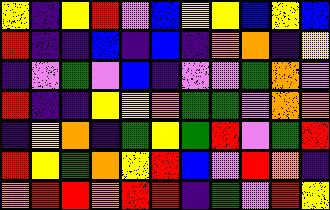[["yellow", "indigo", "yellow", "red", "violet", "blue", "yellow", "yellow", "blue", "yellow", "blue"], ["red", "indigo", "indigo", "blue", "indigo", "blue", "indigo", "orange", "orange", "indigo", "yellow"], ["indigo", "violet", "green", "violet", "blue", "indigo", "violet", "violet", "green", "orange", "violet"], ["red", "indigo", "indigo", "yellow", "yellow", "orange", "green", "green", "violet", "orange", "orange"], ["indigo", "yellow", "orange", "indigo", "green", "yellow", "green", "red", "violet", "green", "red"], ["red", "yellow", "green", "orange", "yellow", "red", "blue", "violet", "red", "orange", "indigo"], ["orange", "red", "red", "orange", "red", "red", "indigo", "green", "violet", "red", "yellow"]]